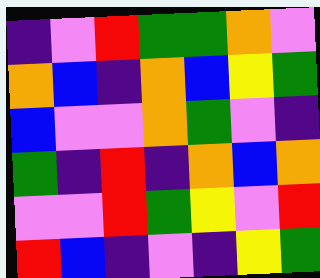[["indigo", "violet", "red", "green", "green", "orange", "violet"], ["orange", "blue", "indigo", "orange", "blue", "yellow", "green"], ["blue", "violet", "violet", "orange", "green", "violet", "indigo"], ["green", "indigo", "red", "indigo", "orange", "blue", "orange"], ["violet", "violet", "red", "green", "yellow", "violet", "red"], ["red", "blue", "indigo", "violet", "indigo", "yellow", "green"]]